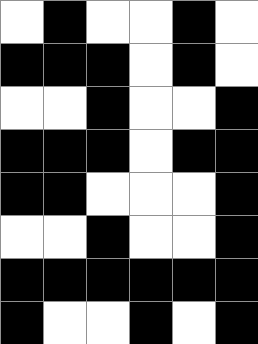[["white", "black", "white", "white", "black", "white"], ["black", "black", "black", "white", "black", "white"], ["white", "white", "black", "white", "white", "black"], ["black", "black", "black", "white", "black", "black"], ["black", "black", "white", "white", "white", "black"], ["white", "white", "black", "white", "white", "black"], ["black", "black", "black", "black", "black", "black"], ["black", "white", "white", "black", "white", "black"]]